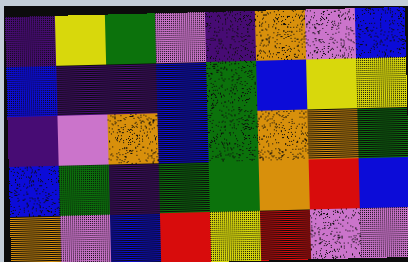[["indigo", "yellow", "green", "violet", "indigo", "orange", "violet", "blue"], ["blue", "indigo", "indigo", "blue", "green", "blue", "yellow", "yellow"], ["indigo", "violet", "orange", "blue", "green", "orange", "orange", "green"], ["blue", "green", "indigo", "green", "green", "orange", "red", "blue"], ["orange", "violet", "blue", "red", "yellow", "red", "violet", "violet"]]